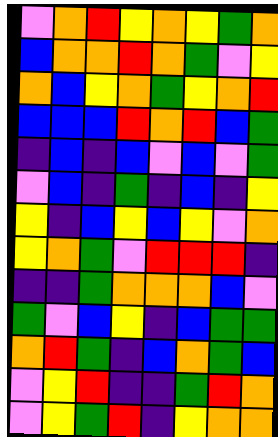[["violet", "orange", "red", "yellow", "orange", "yellow", "green", "orange"], ["blue", "orange", "orange", "red", "orange", "green", "violet", "yellow"], ["orange", "blue", "yellow", "orange", "green", "yellow", "orange", "red"], ["blue", "blue", "blue", "red", "orange", "red", "blue", "green"], ["indigo", "blue", "indigo", "blue", "violet", "blue", "violet", "green"], ["violet", "blue", "indigo", "green", "indigo", "blue", "indigo", "yellow"], ["yellow", "indigo", "blue", "yellow", "blue", "yellow", "violet", "orange"], ["yellow", "orange", "green", "violet", "red", "red", "red", "indigo"], ["indigo", "indigo", "green", "orange", "orange", "orange", "blue", "violet"], ["green", "violet", "blue", "yellow", "indigo", "blue", "green", "green"], ["orange", "red", "green", "indigo", "blue", "orange", "green", "blue"], ["violet", "yellow", "red", "indigo", "indigo", "green", "red", "orange"], ["violet", "yellow", "green", "red", "indigo", "yellow", "orange", "orange"]]